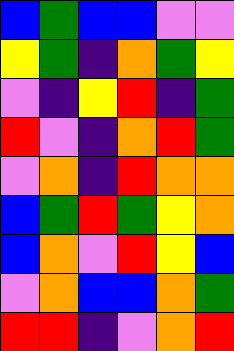[["blue", "green", "blue", "blue", "violet", "violet"], ["yellow", "green", "indigo", "orange", "green", "yellow"], ["violet", "indigo", "yellow", "red", "indigo", "green"], ["red", "violet", "indigo", "orange", "red", "green"], ["violet", "orange", "indigo", "red", "orange", "orange"], ["blue", "green", "red", "green", "yellow", "orange"], ["blue", "orange", "violet", "red", "yellow", "blue"], ["violet", "orange", "blue", "blue", "orange", "green"], ["red", "red", "indigo", "violet", "orange", "red"]]